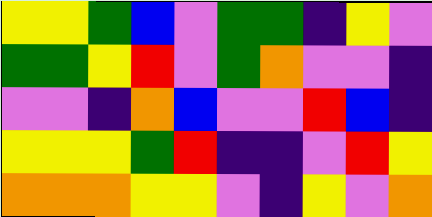[["yellow", "yellow", "green", "blue", "violet", "green", "green", "indigo", "yellow", "violet"], ["green", "green", "yellow", "red", "violet", "green", "orange", "violet", "violet", "indigo"], ["violet", "violet", "indigo", "orange", "blue", "violet", "violet", "red", "blue", "indigo"], ["yellow", "yellow", "yellow", "green", "red", "indigo", "indigo", "violet", "red", "yellow"], ["orange", "orange", "orange", "yellow", "yellow", "violet", "indigo", "yellow", "violet", "orange"]]